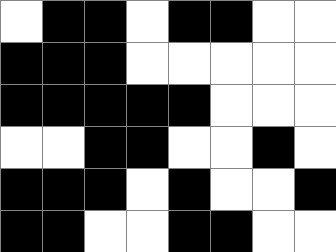[["white", "black", "black", "white", "black", "black", "white", "white"], ["black", "black", "black", "white", "white", "white", "white", "white"], ["black", "black", "black", "black", "black", "white", "white", "white"], ["white", "white", "black", "black", "white", "white", "black", "white"], ["black", "black", "black", "white", "black", "white", "white", "black"], ["black", "black", "white", "white", "black", "black", "white", "white"]]